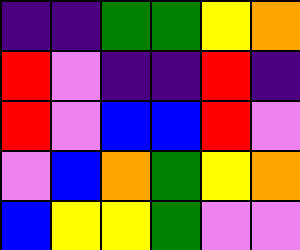[["indigo", "indigo", "green", "green", "yellow", "orange"], ["red", "violet", "indigo", "indigo", "red", "indigo"], ["red", "violet", "blue", "blue", "red", "violet"], ["violet", "blue", "orange", "green", "yellow", "orange"], ["blue", "yellow", "yellow", "green", "violet", "violet"]]